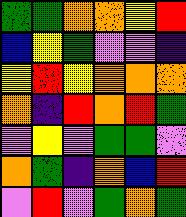[["green", "green", "orange", "orange", "yellow", "red"], ["blue", "yellow", "green", "violet", "violet", "indigo"], ["yellow", "red", "yellow", "orange", "orange", "orange"], ["orange", "indigo", "red", "orange", "red", "green"], ["violet", "yellow", "violet", "green", "green", "violet"], ["orange", "green", "indigo", "orange", "blue", "red"], ["violet", "red", "violet", "green", "orange", "green"]]